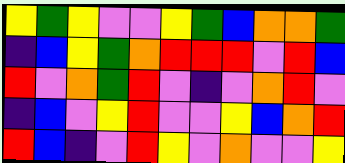[["yellow", "green", "yellow", "violet", "violet", "yellow", "green", "blue", "orange", "orange", "green"], ["indigo", "blue", "yellow", "green", "orange", "red", "red", "red", "violet", "red", "blue"], ["red", "violet", "orange", "green", "red", "violet", "indigo", "violet", "orange", "red", "violet"], ["indigo", "blue", "violet", "yellow", "red", "violet", "violet", "yellow", "blue", "orange", "red"], ["red", "blue", "indigo", "violet", "red", "yellow", "violet", "orange", "violet", "violet", "yellow"]]